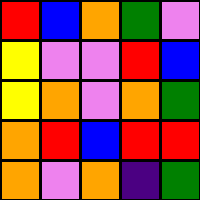[["red", "blue", "orange", "green", "violet"], ["yellow", "violet", "violet", "red", "blue"], ["yellow", "orange", "violet", "orange", "green"], ["orange", "red", "blue", "red", "red"], ["orange", "violet", "orange", "indigo", "green"]]